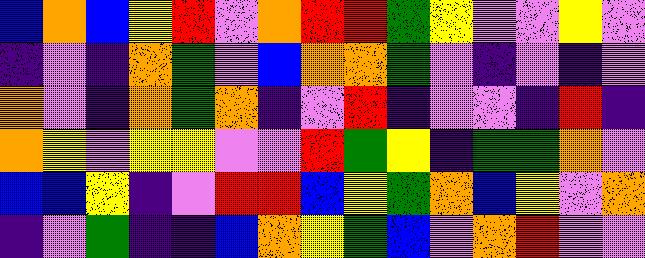[["blue", "orange", "blue", "yellow", "red", "violet", "orange", "red", "red", "green", "yellow", "violet", "violet", "yellow", "violet"], ["indigo", "violet", "indigo", "orange", "green", "violet", "blue", "orange", "orange", "green", "violet", "indigo", "violet", "indigo", "violet"], ["orange", "violet", "indigo", "orange", "green", "orange", "indigo", "violet", "red", "indigo", "violet", "violet", "indigo", "red", "indigo"], ["orange", "yellow", "violet", "yellow", "yellow", "violet", "violet", "red", "green", "yellow", "indigo", "green", "green", "orange", "violet"], ["blue", "blue", "yellow", "indigo", "violet", "red", "red", "blue", "yellow", "green", "orange", "blue", "yellow", "violet", "orange"], ["indigo", "violet", "green", "indigo", "indigo", "blue", "orange", "yellow", "green", "blue", "violet", "orange", "red", "violet", "violet"]]